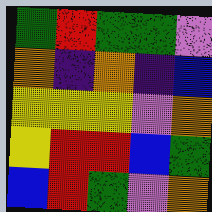[["green", "red", "green", "green", "violet"], ["orange", "indigo", "orange", "indigo", "blue"], ["yellow", "yellow", "yellow", "violet", "orange"], ["yellow", "red", "red", "blue", "green"], ["blue", "red", "green", "violet", "orange"]]